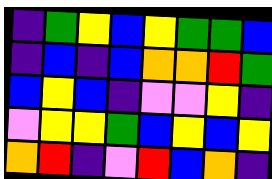[["indigo", "green", "yellow", "blue", "yellow", "green", "green", "blue"], ["indigo", "blue", "indigo", "blue", "orange", "orange", "red", "green"], ["blue", "yellow", "blue", "indigo", "violet", "violet", "yellow", "indigo"], ["violet", "yellow", "yellow", "green", "blue", "yellow", "blue", "yellow"], ["orange", "red", "indigo", "violet", "red", "blue", "orange", "indigo"]]